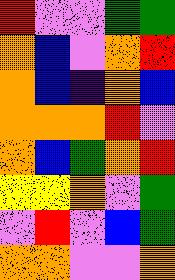[["red", "violet", "violet", "green", "green"], ["orange", "blue", "violet", "orange", "red"], ["orange", "blue", "indigo", "orange", "blue"], ["orange", "orange", "orange", "red", "violet"], ["orange", "blue", "green", "orange", "red"], ["yellow", "yellow", "orange", "violet", "green"], ["violet", "red", "violet", "blue", "green"], ["orange", "orange", "violet", "violet", "orange"]]